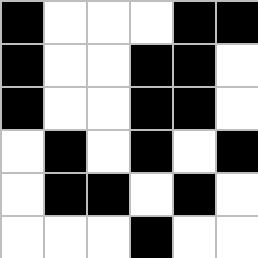[["black", "white", "white", "white", "black", "black"], ["black", "white", "white", "black", "black", "white"], ["black", "white", "white", "black", "black", "white"], ["white", "black", "white", "black", "white", "black"], ["white", "black", "black", "white", "black", "white"], ["white", "white", "white", "black", "white", "white"]]